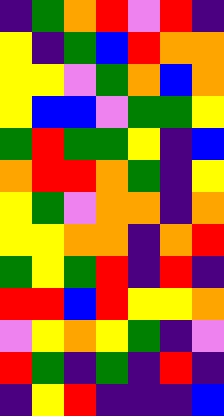[["indigo", "green", "orange", "red", "violet", "red", "indigo"], ["yellow", "indigo", "green", "blue", "red", "orange", "orange"], ["yellow", "yellow", "violet", "green", "orange", "blue", "orange"], ["yellow", "blue", "blue", "violet", "green", "green", "yellow"], ["green", "red", "green", "green", "yellow", "indigo", "blue"], ["orange", "red", "red", "orange", "green", "indigo", "yellow"], ["yellow", "green", "violet", "orange", "orange", "indigo", "orange"], ["yellow", "yellow", "orange", "orange", "indigo", "orange", "red"], ["green", "yellow", "green", "red", "indigo", "red", "indigo"], ["red", "red", "blue", "red", "yellow", "yellow", "orange"], ["violet", "yellow", "orange", "yellow", "green", "indigo", "violet"], ["red", "green", "indigo", "green", "indigo", "red", "indigo"], ["indigo", "yellow", "red", "indigo", "indigo", "indigo", "blue"]]